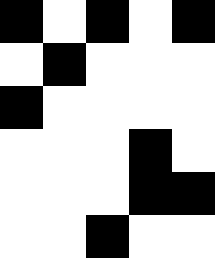[["black", "white", "black", "white", "black"], ["white", "black", "white", "white", "white"], ["black", "white", "white", "white", "white"], ["white", "white", "white", "black", "white"], ["white", "white", "white", "black", "black"], ["white", "white", "black", "white", "white"]]